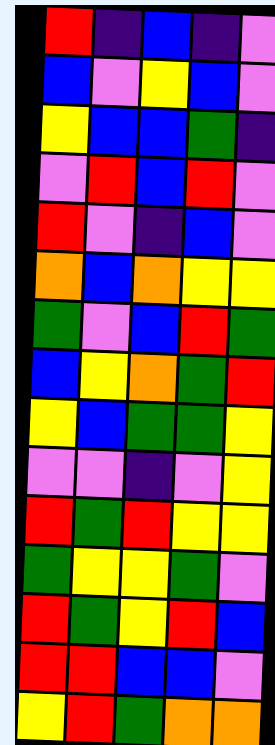[["red", "indigo", "blue", "indigo", "violet"], ["blue", "violet", "yellow", "blue", "violet"], ["yellow", "blue", "blue", "green", "indigo"], ["violet", "red", "blue", "red", "violet"], ["red", "violet", "indigo", "blue", "violet"], ["orange", "blue", "orange", "yellow", "yellow"], ["green", "violet", "blue", "red", "green"], ["blue", "yellow", "orange", "green", "red"], ["yellow", "blue", "green", "green", "yellow"], ["violet", "violet", "indigo", "violet", "yellow"], ["red", "green", "red", "yellow", "yellow"], ["green", "yellow", "yellow", "green", "violet"], ["red", "green", "yellow", "red", "blue"], ["red", "red", "blue", "blue", "violet"], ["yellow", "red", "green", "orange", "orange"]]